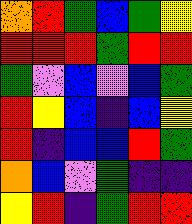[["orange", "red", "green", "blue", "green", "yellow"], ["red", "red", "red", "green", "red", "red"], ["green", "violet", "blue", "violet", "blue", "green"], ["red", "yellow", "blue", "indigo", "blue", "yellow"], ["red", "indigo", "blue", "blue", "red", "green"], ["orange", "blue", "violet", "green", "indigo", "indigo"], ["yellow", "red", "indigo", "green", "red", "red"]]